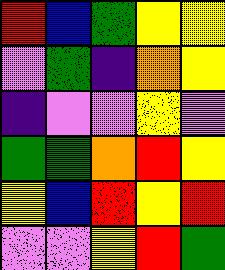[["red", "blue", "green", "yellow", "yellow"], ["violet", "green", "indigo", "orange", "yellow"], ["indigo", "violet", "violet", "yellow", "violet"], ["green", "green", "orange", "red", "yellow"], ["yellow", "blue", "red", "yellow", "red"], ["violet", "violet", "yellow", "red", "green"]]